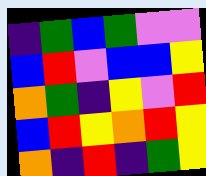[["indigo", "green", "blue", "green", "violet", "violet"], ["blue", "red", "violet", "blue", "blue", "yellow"], ["orange", "green", "indigo", "yellow", "violet", "red"], ["blue", "red", "yellow", "orange", "red", "yellow"], ["orange", "indigo", "red", "indigo", "green", "yellow"]]